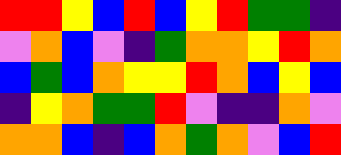[["red", "red", "yellow", "blue", "red", "blue", "yellow", "red", "green", "green", "indigo"], ["violet", "orange", "blue", "violet", "indigo", "green", "orange", "orange", "yellow", "red", "orange"], ["blue", "green", "blue", "orange", "yellow", "yellow", "red", "orange", "blue", "yellow", "blue"], ["indigo", "yellow", "orange", "green", "green", "red", "violet", "indigo", "indigo", "orange", "violet"], ["orange", "orange", "blue", "indigo", "blue", "orange", "green", "orange", "violet", "blue", "red"]]